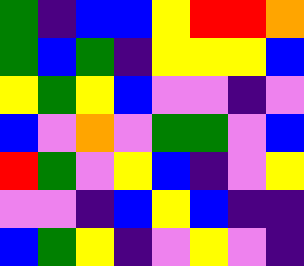[["green", "indigo", "blue", "blue", "yellow", "red", "red", "orange"], ["green", "blue", "green", "indigo", "yellow", "yellow", "yellow", "blue"], ["yellow", "green", "yellow", "blue", "violet", "violet", "indigo", "violet"], ["blue", "violet", "orange", "violet", "green", "green", "violet", "blue"], ["red", "green", "violet", "yellow", "blue", "indigo", "violet", "yellow"], ["violet", "violet", "indigo", "blue", "yellow", "blue", "indigo", "indigo"], ["blue", "green", "yellow", "indigo", "violet", "yellow", "violet", "indigo"]]